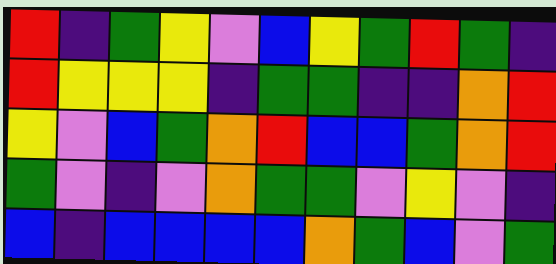[["red", "indigo", "green", "yellow", "violet", "blue", "yellow", "green", "red", "green", "indigo"], ["red", "yellow", "yellow", "yellow", "indigo", "green", "green", "indigo", "indigo", "orange", "red"], ["yellow", "violet", "blue", "green", "orange", "red", "blue", "blue", "green", "orange", "red"], ["green", "violet", "indigo", "violet", "orange", "green", "green", "violet", "yellow", "violet", "indigo"], ["blue", "indigo", "blue", "blue", "blue", "blue", "orange", "green", "blue", "violet", "green"]]